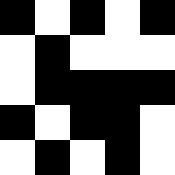[["black", "white", "black", "white", "black"], ["white", "black", "white", "white", "white"], ["white", "black", "black", "black", "black"], ["black", "white", "black", "black", "white"], ["white", "black", "white", "black", "white"]]